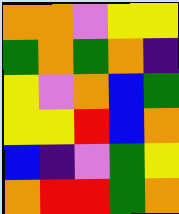[["orange", "orange", "violet", "yellow", "yellow"], ["green", "orange", "green", "orange", "indigo"], ["yellow", "violet", "orange", "blue", "green"], ["yellow", "yellow", "red", "blue", "orange"], ["blue", "indigo", "violet", "green", "yellow"], ["orange", "red", "red", "green", "orange"]]